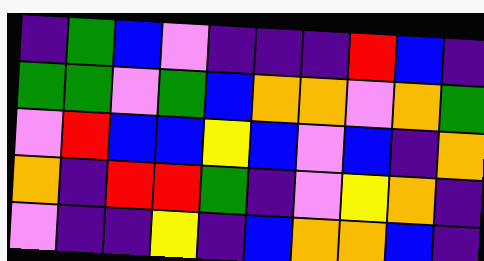[["indigo", "green", "blue", "violet", "indigo", "indigo", "indigo", "red", "blue", "indigo"], ["green", "green", "violet", "green", "blue", "orange", "orange", "violet", "orange", "green"], ["violet", "red", "blue", "blue", "yellow", "blue", "violet", "blue", "indigo", "orange"], ["orange", "indigo", "red", "red", "green", "indigo", "violet", "yellow", "orange", "indigo"], ["violet", "indigo", "indigo", "yellow", "indigo", "blue", "orange", "orange", "blue", "indigo"]]